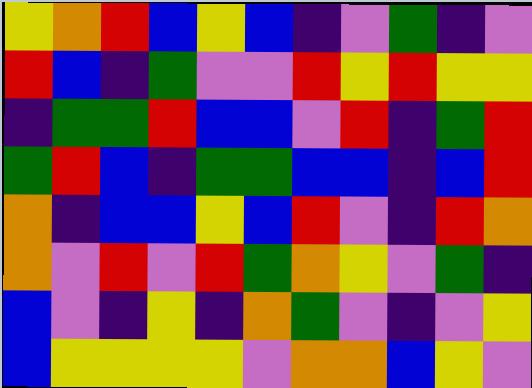[["yellow", "orange", "red", "blue", "yellow", "blue", "indigo", "violet", "green", "indigo", "violet"], ["red", "blue", "indigo", "green", "violet", "violet", "red", "yellow", "red", "yellow", "yellow"], ["indigo", "green", "green", "red", "blue", "blue", "violet", "red", "indigo", "green", "red"], ["green", "red", "blue", "indigo", "green", "green", "blue", "blue", "indigo", "blue", "red"], ["orange", "indigo", "blue", "blue", "yellow", "blue", "red", "violet", "indigo", "red", "orange"], ["orange", "violet", "red", "violet", "red", "green", "orange", "yellow", "violet", "green", "indigo"], ["blue", "violet", "indigo", "yellow", "indigo", "orange", "green", "violet", "indigo", "violet", "yellow"], ["blue", "yellow", "yellow", "yellow", "yellow", "violet", "orange", "orange", "blue", "yellow", "violet"]]